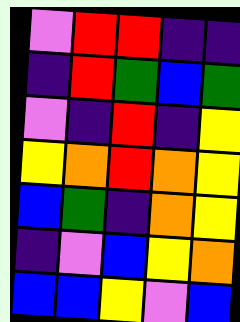[["violet", "red", "red", "indigo", "indigo"], ["indigo", "red", "green", "blue", "green"], ["violet", "indigo", "red", "indigo", "yellow"], ["yellow", "orange", "red", "orange", "yellow"], ["blue", "green", "indigo", "orange", "yellow"], ["indigo", "violet", "blue", "yellow", "orange"], ["blue", "blue", "yellow", "violet", "blue"]]